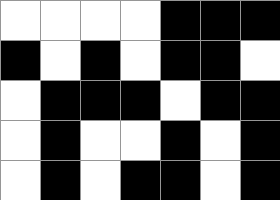[["white", "white", "white", "white", "black", "black", "black"], ["black", "white", "black", "white", "black", "black", "white"], ["white", "black", "black", "black", "white", "black", "black"], ["white", "black", "white", "white", "black", "white", "black"], ["white", "black", "white", "black", "black", "white", "black"]]